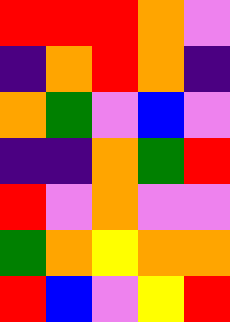[["red", "red", "red", "orange", "violet"], ["indigo", "orange", "red", "orange", "indigo"], ["orange", "green", "violet", "blue", "violet"], ["indigo", "indigo", "orange", "green", "red"], ["red", "violet", "orange", "violet", "violet"], ["green", "orange", "yellow", "orange", "orange"], ["red", "blue", "violet", "yellow", "red"]]